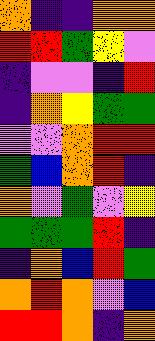[["orange", "indigo", "indigo", "orange", "orange"], ["red", "red", "green", "yellow", "violet"], ["indigo", "violet", "violet", "indigo", "red"], ["indigo", "orange", "yellow", "green", "green"], ["violet", "violet", "orange", "red", "red"], ["green", "blue", "orange", "red", "indigo"], ["orange", "violet", "green", "violet", "yellow"], ["green", "green", "green", "red", "indigo"], ["indigo", "orange", "blue", "red", "green"], ["orange", "red", "orange", "violet", "blue"], ["red", "red", "orange", "indigo", "orange"]]